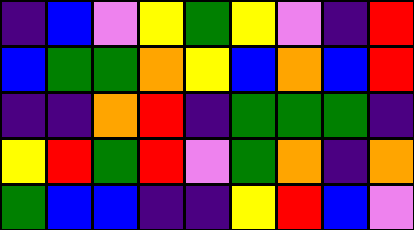[["indigo", "blue", "violet", "yellow", "green", "yellow", "violet", "indigo", "red"], ["blue", "green", "green", "orange", "yellow", "blue", "orange", "blue", "red"], ["indigo", "indigo", "orange", "red", "indigo", "green", "green", "green", "indigo"], ["yellow", "red", "green", "red", "violet", "green", "orange", "indigo", "orange"], ["green", "blue", "blue", "indigo", "indigo", "yellow", "red", "blue", "violet"]]